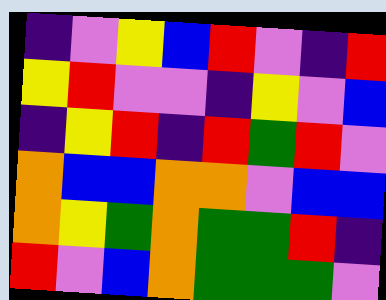[["indigo", "violet", "yellow", "blue", "red", "violet", "indigo", "red"], ["yellow", "red", "violet", "violet", "indigo", "yellow", "violet", "blue"], ["indigo", "yellow", "red", "indigo", "red", "green", "red", "violet"], ["orange", "blue", "blue", "orange", "orange", "violet", "blue", "blue"], ["orange", "yellow", "green", "orange", "green", "green", "red", "indigo"], ["red", "violet", "blue", "orange", "green", "green", "green", "violet"]]